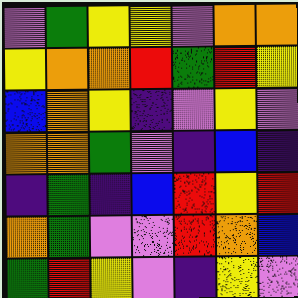[["violet", "green", "yellow", "yellow", "violet", "orange", "orange"], ["yellow", "orange", "orange", "red", "green", "red", "yellow"], ["blue", "orange", "yellow", "indigo", "violet", "yellow", "violet"], ["orange", "orange", "green", "violet", "indigo", "blue", "indigo"], ["indigo", "green", "indigo", "blue", "red", "yellow", "red"], ["orange", "green", "violet", "violet", "red", "orange", "blue"], ["green", "red", "yellow", "violet", "indigo", "yellow", "violet"]]